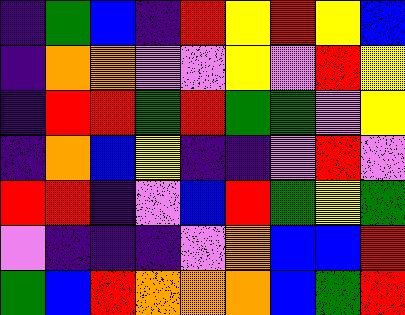[["indigo", "green", "blue", "indigo", "red", "yellow", "red", "yellow", "blue"], ["indigo", "orange", "orange", "violet", "violet", "yellow", "violet", "red", "yellow"], ["indigo", "red", "red", "green", "red", "green", "green", "violet", "yellow"], ["indigo", "orange", "blue", "yellow", "indigo", "indigo", "violet", "red", "violet"], ["red", "red", "indigo", "violet", "blue", "red", "green", "yellow", "green"], ["violet", "indigo", "indigo", "indigo", "violet", "orange", "blue", "blue", "red"], ["green", "blue", "red", "orange", "orange", "orange", "blue", "green", "red"]]